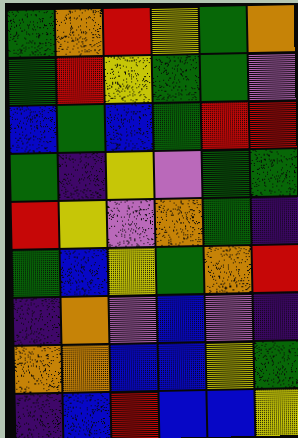[["green", "orange", "red", "yellow", "green", "orange"], ["green", "red", "yellow", "green", "green", "violet"], ["blue", "green", "blue", "green", "red", "red"], ["green", "indigo", "yellow", "violet", "green", "green"], ["red", "yellow", "violet", "orange", "green", "indigo"], ["green", "blue", "yellow", "green", "orange", "red"], ["indigo", "orange", "violet", "blue", "violet", "indigo"], ["orange", "orange", "blue", "blue", "yellow", "green"], ["indigo", "blue", "red", "blue", "blue", "yellow"]]